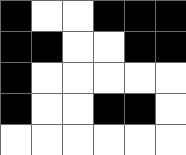[["black", "white", "white", "black", "black", "black"], ["black", "black", "white", "white", "black", "black"], ["black", "white", "white", "white", "white", "white"], ["black", "white", "white", "black", "black", "white"], ["white", "white", "white", "white", "white", "white"]]